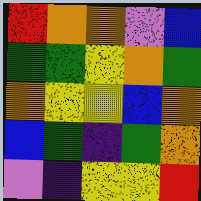[["red", "orange", "orange", "violet", "blue"], ["green", "green", "yellow", "orange", "green"], ["orange", "yellow", "yellow", "blue", "orange"], ["blue", "green", "indigo", "green", "orange"], ["violet", "indigo", "yellow", "yellow", "red"]]